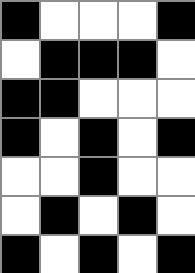[["black", "white", "white", "white", "black"], ["white", "black", "black", "black", "white"], ["black", "black", "white", "white", "white"], ["black", "white", "black", "white", "black"], ["white", "white", "black", "white", "white"], ["white", "black", "white", "black", "white"], ["black", "white", "black", "white", "black"]]